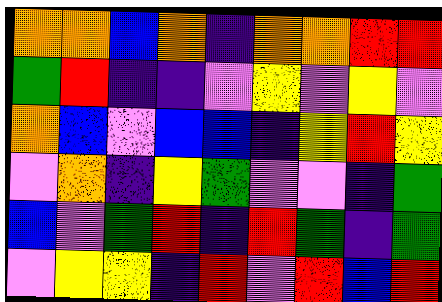[["orange", "orange", "blue", "orange", "indigo", "orange", "orange", "red", "red"], ["green", "red", "indigo", "indigo", "violet", "yellow", "violet", "yellow", "violet"], ["orange", "blue", "violet", "blue", "blue", "indigo", "yellow", "red", "yellow"], ["violet", "orange", "indigo", "yellow", "green", "violet", "violet", "indigo", "green"], ["blue", "violet", "green", "red", "indigo", "red", "green", "indigo", "green"], ["violet", "yellow", "yellow", "indigo", "red", "violet", "red", "blue", "red"]]